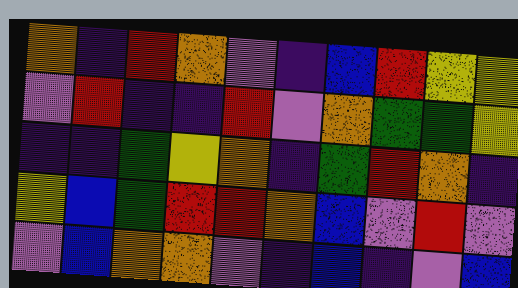[["orange", "indigo", "red", "orange", "violet", "indigo", "blue", "red", "yellow", "yellow"], ["violet", "red", "indigo", "indigo", "red", "violet", "orange", "green", "green", "yellow"], ["indigo", "indigo", "green", "yellow", "orange", "indigo", "green", "red", "orange", "indigo"], ["yellow", "blue", "green", "red", "red", "orange", "blue", "violet", "red", "violet"], ["violet", "blue", "orange", "orange", "violet", "indigo", "blue", "indigo", "violet", "blue"]]